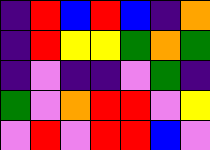[["indigo", "red", "blue", "red", "blue", "indigo", "orange"], ["indigo", "red", "yellow", "yellow", "green", "orange", "green"], ["indigo", "violet", "indigo", "indigo", "violet", "green", "indigo"], ["green", "violet", "orange", "red", "red", "violet", "yellow"], ["violet", "red", "violet", "red", "red", "blue", "violet"]]